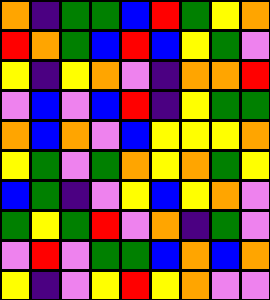[["orange", "indigo", "green", "green", "blue", "red", "green", "yellow", "orange"], ["red", "orange", "green", "blue", "red", "blue", "yellow", "green", "violet"], ["yellow", "indigo", "yellow", "orange", "violet", "indigo", "orange", "orange", "red"], ["violet", "blue", "violet", "blue", "red", "indigo", "yellow", "green", "green"], ["orange", "blue", "orange", "violet", "blue", "yellow", "yellow", "yellow", "orange"], ["yellow", "green", "violet", "green", "orange", "yellow", "orange", "green", "yellow"], ["blue", "green", "indigo", "violet", "yellow", "blue", "yellow", "orange", "violet"], ["green", "yellow", "green", "red", "violet", "orange", "indigo", "green", "violet"], ["violet", "red", "violet", "green", "green", "blue", "orange", "blue", "orange"], ["yellow", "indigo", "violet", "yellow", "red", "yellow", "orange", "violet", "violet"]]